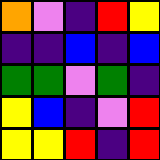[["orange", "violet", "indigo", "red", "yellow"], ["indigo", "indigo", "blue", "indigo", "blue"], ["green", "green", "violet", "green", "indigo"], ["yellow", "blue", "indigo", "violet", "red"], ["yellow", "yellow", "red", "indigo", "red"]]